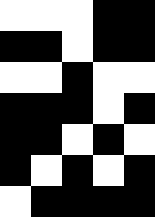[["white", "white", "white", "black", "black"], ["black", "black", "white", "black", "black"], ["white", "white", "black", "white", "white"], ["black", "black", "black", "white", "black"], ["black", "black", "white", "black", "white"], ["black", "white", "black", "white", "black"], ["white", "black", "black", "black", "black"]]